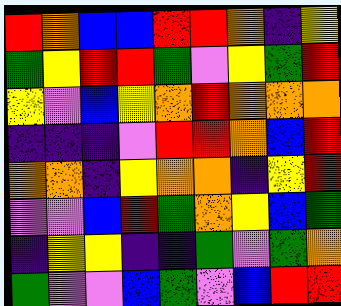[["red", "orange", "blue", "blue", "red", "red", "orange", "indigo", "yellow"], ["green", "yellow", "red", "red", "green", "violet", "yellow", "green", "red"], ["yellow", "violet", "blue", "yellow", "orange", "red", "orange", "orange", "orange"], ["indigo", "indigo", "indigo", "violet", "red", "red", "orange", "blue", "red"], ["orange", "orange", "indigo", "yellow", "orange", "orange", "indigo", "yellow", "red"], ["violet", "violet", "blue", "red", "green", "orange", "yellow", "blue", "green"], ["indigo", "yellow", "yellow", "indigo", "indigo", "green", "violet", "green", "orange"], ["green", "violet", "violet", "blue", "green", "violet", "blue", "red", "red"]]